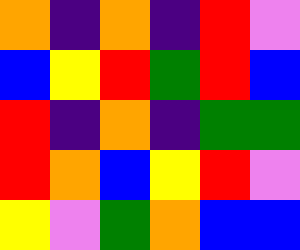[["orange", "indigo", "orange", "indigo", "red", "violet"], ["blue", "yellow", "red", "green", "red", "blue"], ["red", "indigo", "orange", "indigo", "green", "green"], ["red", "orange", "blue", "yellow", "red", "violet"], ["yellow", "violet", "green", "orange", "blue", "blue"]]